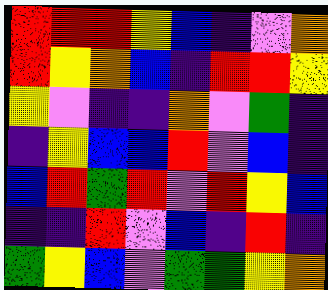[["red", "red", "red", "yellow", "blue", "indigo", "violet", "orange"], ["red", "yellow", "orange", "blue", "indigo", "red", "red", "yellow"], ["yellow", "violet", "indigo", "indigo", "orange", "violet", "green", "indigo"], ["indigo", "yellow", "blue", "blue", "red", "violet", "blue", "indigo"], ["blue", "red", "green", "red", "violet", "red", "yellow", "blue"], ["indigo", "indigo", "red", "violet", "blue", "indigo", "red", "indigo"], ["green", "yellow", "blue", "violet", "green", "green", "yellow", "orange"]]